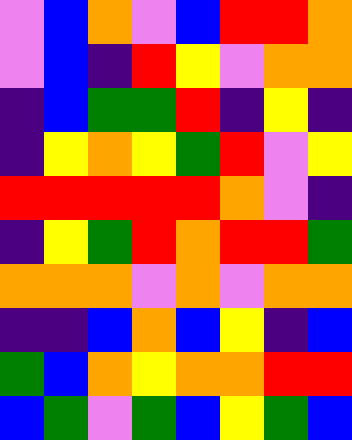[["violet", "blue", "orange", "violet", "blue", "red", "red", "orange"], ["violet", "blue", "indigo", "red", "yellow", "violet", "orange", "orange"], ["indigo", "blue", "green", "green", "red", "indigo", "yellow", "indigo"], ["indigo", "yellow", "orange", "yellow", "green", "red", "violet", "yellow"], ["red", "red", "red", "red", "red", "orange", "violet", "indigo"], ["indigo", "yellow", "green", "red", "orange", "red", "red", "green"], ["orange", "orange", "orange", "violet", "orange", "violet", "orange", "orange"], ["indigo", "indigo", "blue", "orange", "blue", "yellow", "indigo", "blue"], ["green", "blue", "orange", "yellow", "orange", "orange", "red", "red"], ["blue", "green", "violet", "green", "blue", "yellow", "green", "blue"]]